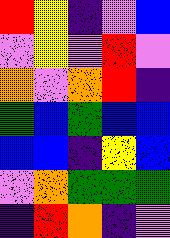[["red", "yellow", "indigo", "violet", "blue"], ["violet", "yellow", "violet", "red", "violet"], ["orange", "violet", "orange", "red", "indigo"], ["green", "blue", "green", "blue", "blue"], ["blue", "blue", "indigo", "yellow", "blue"], ["violet", "orange", "green", "green", "green"], ["indigo", "red", "orange", "indigo", "violet"]]